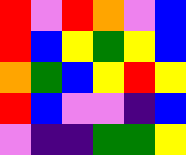[["red", "violet", "red", "orange", "violet", "blue"], ["red", "blue", "yellow", "green", "yellow", "blue"], ["orange", "green", "blue", "yellow", "red", "yellow"], ["red", "blue", "violet", "violet", "indigo", "blue"], ["violet", "indigo", "indigo", "green", "green", "yellow"]]